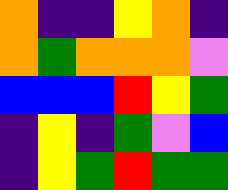[["orange", "indigo", "indigo", "yellow", "orange", "indigo"], ["orange", "green", "orange", "orange", "orange", "violet"], ["blue", "blue", "blue", "red", "yellow", "green"], ["indigo", "yellow", "indigo", "green", "violet", "blue"], ["indigo", "yellow", "green", "red", "green", "green"]]